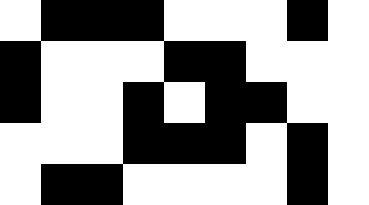[["white", "black", "black", "black", "white", "white", "white", "black", "white"], ["black", "white", "white", "white", "black", "black", "white", "white", "white"], ["black", "white", "white", "black", "white", "black", "black", "white", "white"], ["white", "white", "white", "black", "black", "black", "white", "black", "white"], ["white", "black", "black", "white", "white", "white", "white", "black", "white"]]